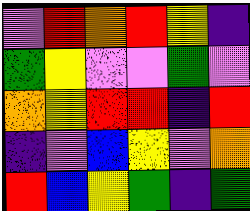[["violet", "red", "orange", "red", "yellow", "indigo"], ["green", "yellow", "violet", "violet", "green", "violet"], ["orange", "yellow", "red", "red", "indigo", "red"], ["indigo", "violet", "blue", "yellow", "violet", "orange"], ["red", "blue", "yellow", "green", "indigo", "green"]]